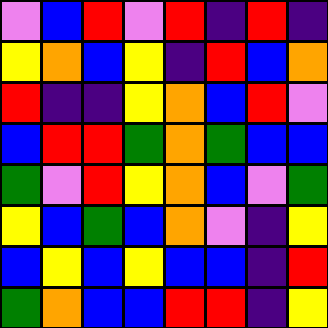[["violet", "blue", "red", "violet", "red", "indigo", "red", "indigo"], ["yellow", "orange", "blue", "yellow", "indigo", "red", "blue", "orange"], ["red", "indigo", "indigo", "yellow", "orange", "blue", "red", "violet"], ["blue", "red", "red", "green", "orange", "green", "blue", "blue"], ["green", "violet", "red", "yellow", "orange", "blue", "violet", "green"], ["yellow", "blue", "green", "blue", "orange", "violet", "indigo", "yellow"], ["blue", "yellow", "blue", "yellow", "blue", "blue", "indigo", "red"], ["green", "orange", "blue", "blue", "red", "red", "indigo", "yellow"]]